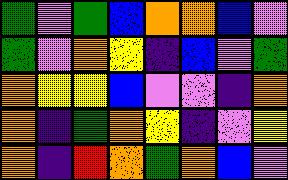[["green", "violet", "green", "blue", "orange", "orange", "blue", "violet"], ["green", "violet", "orange", "yellow", "indigo", "blue", "violet", "green"], ["orange", "yellow", "yellow", "blue", "violet", "violet", "indigo", "orange"], ["orange", "indigo", "green", "orange", "yellow", "indigo", "violet", "yellow"], ["orange", "indigo", "red", "orange", "green", "orange", "blue", "violet"]]